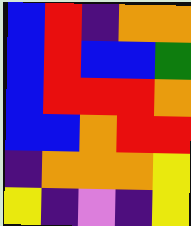[["blue", "red", "indigo", "orange", "orange"], ["blue", "red", "blue", "blue", "green"], ["blue", "red", "red", "red", "orange"], ["blue", "blue", "orange", "red", "red"], ["indigo", "orange", "orange", "orange", "yellow"], ["yellow", "indigo", "violet", "indigo", "yellow"]]